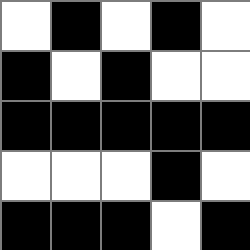[["white", "black", "white", "black", "white"], ["black", "white", "black", "white", "white"], ["black", "black", "black", "black", "black"], ["white", "white", "white", "black", "white"], ["black", "black", "black", "white", "black"]]